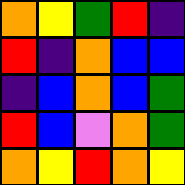[["orange", "yellow", "green", "red", "indigo"], ["red", "indigo", "orange", "blue", "blue"], ["indigo", "blue", "orange", "blue", "green"], ["red", "blue", "violet", "orange", "green"], ["orange", "yellow", "red", "orange", "yellow"]]